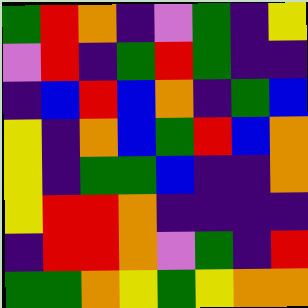[["green", "red", "orange", "indigo", "violet", "green", "indigo", "yellow"], ["violet", "red", "indigo", "green", "red", "green", "indigo", "indigo"], ["indigo", "blue", "red", "blue", "orange", "indigo", "green", "blue"], ["yellow", "indigo", "orange", "blue", "green", "red", "blue", "orange"], ["yellow", "indigo", "green", "green", "blue", "indigo", "indigo", "orange"], ["yellow", "red", "red", "orange", "indigo", "indigo", "indigo", "indigo"], ["indigo", "red", "red", "orange", "violet", "green", "indigo", "red"], ["green", "green", "orange", "yellow", "green", "yellow", "orange", "orange"]]